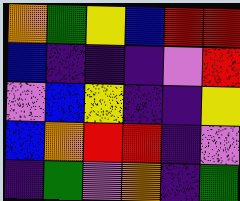[["orange", "green", "yellow", "blue", "red", "red"], ["blue", "indigo", "indigo", "indigo", "violet", "red"], ["violet", "blue", "yellow", "indigo", "indigo", "yellow"], ["blue", "orange", "red", "red", "indigo", "violet"], ["indigo", "green", "violet", "orange", "indigo", "green"]]